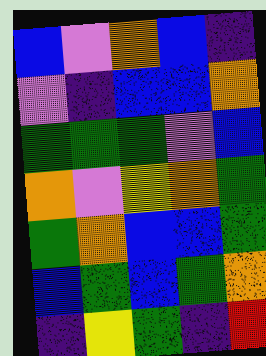[["blue", "violet", "orange", "blue", "indigo"], ["violet", "indigo", "blue", "blue", "orange"], ["green", "green", "green", "violet", "blue"], ["orange", "violet", "yellow", "orange", "green"], ["green", "orange", "blue", "blue", "green"], ["blue", "green", "blue", "green", "orange"], ["indigo", "yellow", "green", "indigo", "red"]]